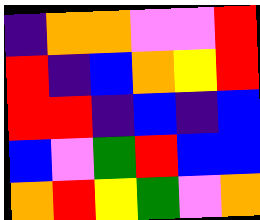[["indigo", "orange", "orange", "violet", "violet", "red"], ["red", "indigo", "blue", "orange", "yellow", "red"], ["red", "red", "indigo", "blue", "indigo", "blue"], ["blue", "violet", "green", "red", "blue", "blue"], ["orange", "red", "yellow", "green", "violet", "orange"]]